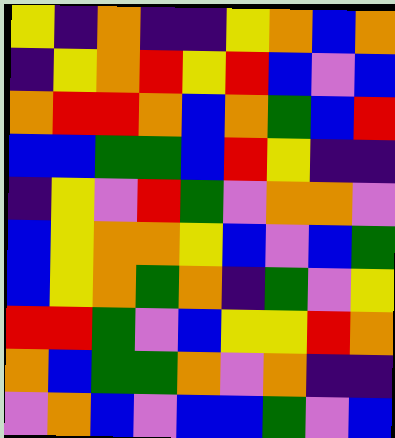[["yellow", "indigo", "orange", "indigo", "indigo", "yellow", "orange", "blue", "orange"], ["indigo", "yellow", "orange", "red", "yellow", "red", "blue", "violet", "blue"], ["orange", "red", "red", "orange", "blue", "orange", "green", "blue", "red"], ["blue", "blue", "green", "green", "blue", "red", "yellow", "indigo", "indigo"], ["indigo", "yellow", "violet", "red", "green", "violet", "orange", "orange", "violet"], ["blue", "yellow", "orange", "orange", "yellow", "blue", "violet", "blue", "green"], ["blue", "yellow", "orange", "green", "orange", "indigo", "green", "violet", "yellow"], ["red", "red", "green", "violet", "blue", "yellow", "yellow", "red", "orange"], ["orange", "blue", "green", "green", "orange", "violet", "orange", "indigo", "indigo"], ["violet", "orange", "blue", "violet", "blue", "blue", "green", "violet", "blue"]]